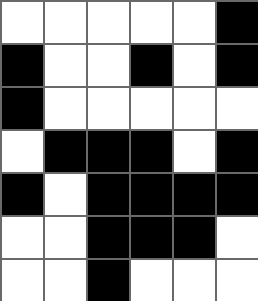[["white", "white", "white", "white", "white", "black"], ["black", "white", "white", "black", "white", "black"], ["black", "white", "white", "white", "white", "white"], ["white", "black", "black", "black", "white", "black"], ["black", "white", "black", "black", "black", "black"], ["white", "white", "black", "black", "black", "white"], ["white", "white", "black", "white", "white", "white"]]